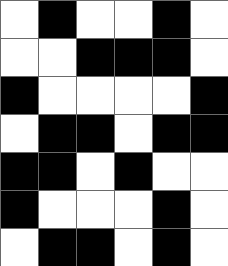[["white", "black", "white", "white", "black", "white"], ["white", "white", "black", "black", "black", "white"], ["black", "white", "white", "white", "white", "black"], ["white", "black", "black", "white", "black", "black"], ["black", "black", "white", "black", "white", "white"], ["black", "white", "white", "white", "black", "white"], ["white", "black", "black", "white", "black", "white"]]